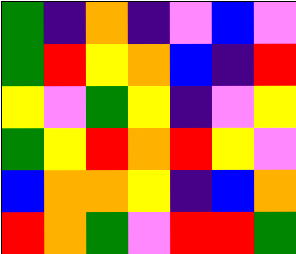[["green", "indigo", "orange", "indigo", "violet", "blue", "violet"], ["green", "red", "yellow", "orange", "blue", "indigo", "red"], ["yellow", "violet", "green", "yellow", "indigo", "violet", "yellow"], ["green", "yellow", "red", "orange", "red", "yellow", "violet"], ["blue", "orange", "orange", "yellow", "indigo", "blue", "orange"], ["red", "orange", "green", "violet", "red", "red", "green"]]